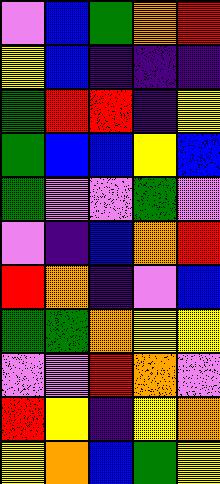[["violet", "blue", "green", "orange", "red"], ["yellow", "blue", "indigo", "indigo", "indigo"], ["green", "red", "red", "indigo", "yellow"], ["green", "blue", "blue", "yellow", "blue"], ["green", "violet", "violet", "green", "violet"], ["violet", "indigo", "blue", "orange", "red"], ["red", "orange", "indigo", "violet", "blue"], ["green", "green", "orange", "yellow", "yellow"], ["violet", "violet", "red", "orange", "violet"], ["red", "yellow", "indigo", "yellow", "orange"], ["yellow", "orange", "blue", "green", "yellow"]]